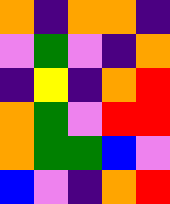[["orange", "indigo", "orange", "orange", "indigo"], ["violet", "green", "violet", "indigo", "orange"], ["indigo", "yellow", "indigo", "orange", "red"], ["orange", "green", "violet", "red", "red"], ["orange", "green", "green", "blue", "violet"], ["blue", "violet", "indigo", "orange", "red"]]